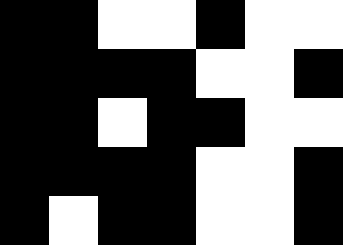[["black", "black", "white", "white", "black", "white", "white"], ["black", "black", "black", "black", "white", "white", "black"], ["black", "black", "white", "black", "black", "white", "white"], ["black", "black", "black", "black", "white", "white", "black"], ["black", "white", "black", "black", "white", "white", "black"]]